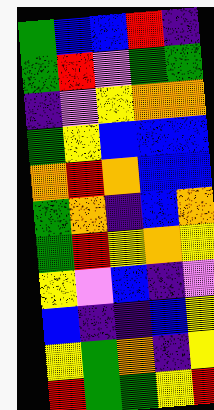[["green", "blue", "blue", "red", "indigo"], ["green", "red", "violet", "green", "green"], ["indigo", "violet", "yellow", "orange", "orange"], ["green", "yellow", "blue", "blue", "blue"], ["orange", "red", "orange", "blue", "blue"], ["green", "orange", "indigo", "blue", "orange"], ["green", "red", "yellow", "orange", "yellow"], ["yellow", "violet", "blue", "indigo", "violet"], ["blue", "indigo", "indigo", "blue", "yellow"], ["yellow", "green", "orange", "indigo", "yellow"], ["red", "green", "green", "yellow", "red"]]